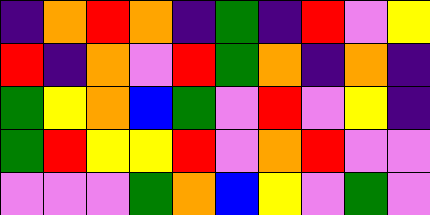[["indigo", "orange", "red", "orange", "indigo", "green", "indigo", "red", "violet", "yellow"], ["red", "indigo", "orange", "violet", "red", "green", "orange", "indigo", "orange", "indigo"], ["green", "yellow", "orange", "blue", "green", "violet", "red", "violet", "yellow", "indigo"], ["green", "red", "yellow", "yellow", "red", "violet", "orange", "red", "violet", "violet"], ["violet", "violet", "violet", "green", "orange", "blue", "yellow", "violet", "green", "violet"]]